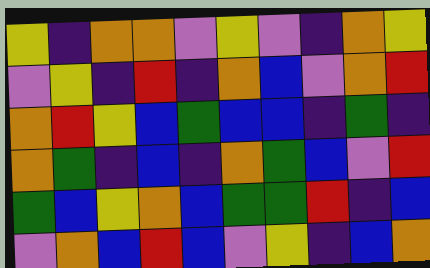[["yellow", "indigo", "orange", "orange", "violet", "yellow", "violet", "indigo", "orange", "yellow"], ["violet", "yellow", "indigo", "red", "indigo", "orange", "blue", "violet", "orange", "red"], ["orange", "red", "yellow", "blue", "green", "blue", "blue", "indigo", "green", "indigo"], ["orange", "green", "indigo", "blue", "indigo", "orange", "green", "blue", "violet", "red"], ["green", "blue", "yellow", "orange", "blue", "green", "green", "red", "indigo", "blue"], ["violet", "orange", "blue", "red", "blue", "violet", "yellow", "indigo", "blue", "orange"]]